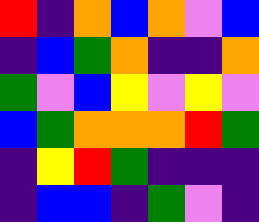[["red", "indigo", "orange", "blue", "orange", "violet", "blue"], ["indigo", "blue", "green", "orange", "indigo", "indigo", "orange"], ["green", "violet", "blue", "yellow", "violet", "yellow", "violet"], ["blue", "green", "orange", "orange", "orange", "red", "green"], ["indigo", "yellow", "red", "green", "indigo", "indigo", "indigo"], ["indigo", "blue", "blue", "indigo", "green", "violet", "indigo"]]